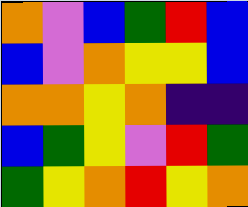[["orange", "violet", "blue", "green", "red", "blue"], ["blue", "violet", "orange", "yellow", "yellow", "blue"], ["orange", "orange", "yellow", "orange", "indigo", "indigo"], ["blue", "green", "yellow", "violet", "red", "green"], ["green", "yellow", "orange", "red", "yellow", "orange"]]